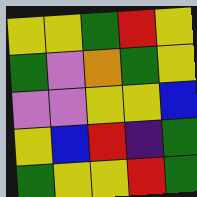[["yellow", "yellow", "green", "red", "yellow"], ["green", "violet", "orange", "green", "yellow"], ["violet", "violet", "yellow", "yellow", "blue"], ["yellow", "blue", "red", "indigo", "green"], ["green", "yellow", "yellow", "red", "green"]]